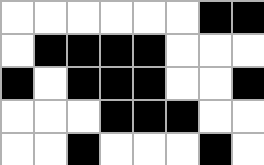[["white", "white", "white", "white", "white", "white", "black", "black"], ["white", "black", "black", "black", "black", "white", "white", "white"], ["black", "white", "black", "black", "black", "white", "white", "black"], ["white", "white", "white", "black", "black", "black", "white", "white"], ["white", "white", "black", "white", "white", "white", "black", "white"]]